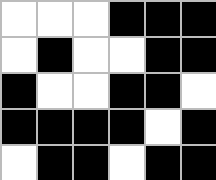[["white", "white", "white", "black", "black", "black"], ["white", "black", "white", "white", "black", "black"], ["black", "white", "white", "black", "black", "white"], ["black", "black", "black", "black", "white", "black"], ["white", "black", "black", "white", "black", "black"]]